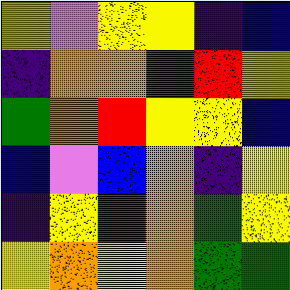[["yellow", "violet", "yellow", "yellow", "indigo", "blue"], ["indigo", "orange", "orange", "green", "red", "yellow"], ["green", "orange", "red", "yellow", "yellow", "blue"], ["blue", "violet", "blue", "orange", "indigo", "yellow"], ["indigo", "yellow", "green", "orange", "green", "yellow"], ["yellow", "orange", "yellow", "orange", "green", "green"]]